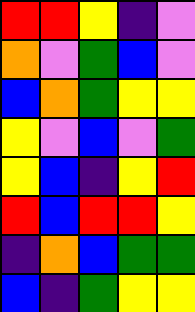[["red", "red", "yellow", "indigo", "violet"], ["orange", "violet", "green", "blue", "violet"], ["blue", "orange", "green", "yellow", "yellow"], ["yellow", "violet", "blue", "violet", "green"], ["yellow", "blue", "indigo", "yellow", "red"], ["red", "blue", "red", "red", "yellow"], ["indigo", "orange", "blue", "green", "green"], ["blue", "indigo", "green", "yellow", "yellow"]]